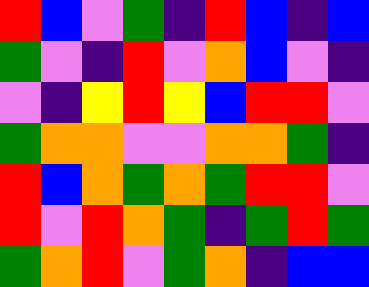[["red", "blue", "violet", "green", "indigo", "red", "blue", "indigo", "blue"], ["green", "violet", "indigo", "red", "violet", "orange", "blue", "violet", "indigo"], ["violet", "indigo", "yellow", "red", "yellow", "blue", "red", "red", "violet"], ["green", "orange", "orange", "violet", "violet", "orange", "orange", "green", "indigo"], ["red", "blue", "orange", "green", "orange", "green", "red", "red", "violet"], ["red", "violet", "red", "orange", "green", "indigo", "green", "red", "green"], ["green", "orange", "red", "violet", "green", "orange", "indigo", "blue", "blue"]]